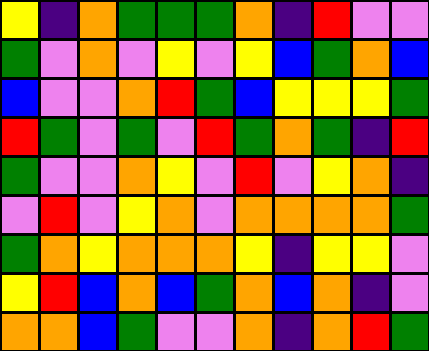[["yellow", "indigo", "orange", "green", "green", "green", "orange", "indigo", "red", "violet", "violet"], ["green", "violet", "orange", "violet", "yellow", "violet", "yellow", "blue", "green", "orange", "blue"], ["blue", "violet", "violet", "orange", "red", "green", "blue", "yellow", "yellow", "yellow", "green"], ["red", "green", "violet", "green", "violet", "red", "green", "orange", "green", "indigo", "red"], ["green", "violet", "violet", "orange", "yellow", "violet", "red", "violet", "yellow", "orange", "indigo"], ["violet", "red", "violet", "yellow", "orange", "violet", "orange", "orange", "orange", "orange", "green"], ["green", "orange", "yellow", "orange", "orange", "orange", "yellow", "indigo", "yellow", "yellow", "violet"], ["yellow", "red", "blue", "orange", "blue", "green", "orange", "blue", "orange", "indigo", "violet"], ["orange", "orange", "blue", "green", "violet", "violet", "orange", "indigo", "orange", "red", "green"]]